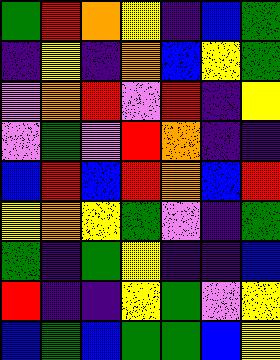[["green", "red", "orange", "yellow", "indigo", "blue", "green"], ["indigo", "yellow", "indigo", "orange", "blue", "yellow", "green"], ["violet", "orange", "red", "violet", "red", "indigo", "yellow"], ["violet", "green", "violet", "red", "orange", "indigo", "indigo"], ["blue", "red", "blue", "red", "orange", "blue", "red"], ["yellow", "orange", "yellow", "green", "violet", "indigo", "green"], ["green", "indigo", "green", "yellow", "indigo", "indigo", "blue"], ["red", "indigo", "indigo", "yellow", "green", "violet", "yellow"], ["blue", "green", "blue", "green", "green", "blue", "yellow"]]